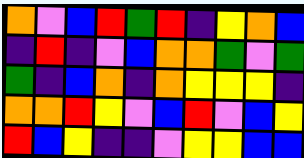[["orange", "violet", "blue", "red", "green", "red", "indigo", "yellow", "orange", "blue"], ["indigo", "red", "indigo", "violet", "blue", "orange", "orange", "green", "violet", "green"], ["green", "indigo", "blue", "orange", "indigo", "orange", "yellow", "yellow", "yellow", "indigo"], ["orange", "orange", "red", "yellow", "violet", "blue", "red", "violet", "blue", "yellow"], ["red", "blue", "yellow", "indigo", "indigo", "violet", "yellow", "yellow", "blue", "blue"]]